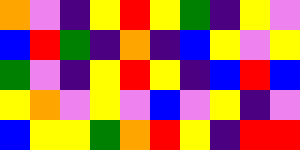[["orange", "violet", "indigo", "yellow", "red", "yellow", "green", "indigo", "yellow", "violet"], ["blue", "red", "green", "indigo", "orange", "indigo", "blue", "yellow", "violet", "yellow"], ["green", "violet", "indigo", "yellow", "red", "yellow", "indigo", "blue", "red", "blue"], ["yellow", "orange", "violet", "yellow", "violet", "blue", "violet", "yellow", "indigo", "violet"], ["blue", "yellow", "yellow", "green", "orange", "red", "yellow", "indigo", "red", "red"]]